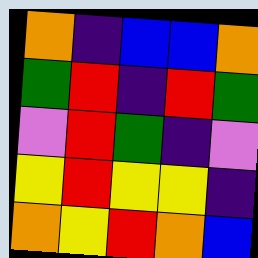[["orange", "indigo", "blue", "blue", "orange"], ["green", "red", "indigo", "red", "green"], ["violet", "red", "green", "indigo", "violet"], ["yellow", "red", "yellow", "yellow", "indigo"], ["orange", "yellow", "red", "orange", "blue"]]